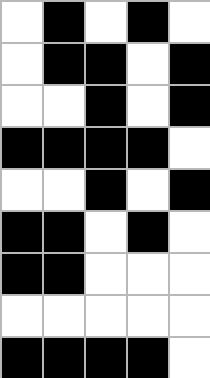[["white", "black", "white", "black", "white"], ["white", "black", "black", "white", "black"], ["white", "white", "black", "white", "black"], ["black", "black", "black", "black", "white"], ["white", "white", "black", "white", "black"], ["black", "black", "white", "black", "white"], ["black", "black", "white", "white", "white"], ["white", "white", "white", "white", "white"], ["black", "black", "black", "black", "white"]]